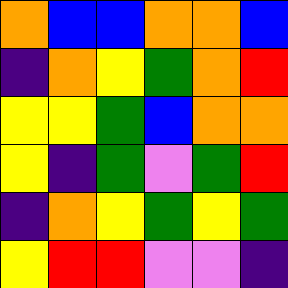[["orange", "blue", "blue", "orange", "orange", "blue"], ["indigo", "orange", "yellow", "green", "orange", "red"], ["yellow", "yellow", "green", "blue", "orange", "orange"], ["yellow", "indigo", "green", "violet", "green", "red"], ["indigo", "orange", "yellow", "green", "yellow", "green"], ["yellow", "red", "red", "violet", "violet", "indigo"]]